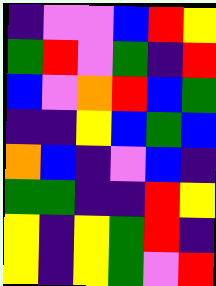[["indigo", "violet", "violet", "blue", "red", "yellow"], ["green", "red", "violet", "green", "indigo", "red"], ["blue", "violet", "orange", "red", "blue", "green"], ["indigo", "indigo", "yellow", "blue", "green", "blue"], ["orange", "blue", "indigo", "violet", "blue", "indigo"], ["green", "green", "indigo", "indigo", "red", "yellow"], ["yellow", "indigo", "yellow", "green", "red", "indigo"], ["yellow", "indigo", "yellow", "green", "violet", "red"]]